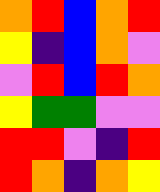[["orange", "red", "blue", "orange", "red"], ["yellow", "indigo", "blue", "orange", "violet"], ["violet", "red", "blue", "red", "orange"], ["yellow", "green", "green", "violet", "violet"], ["red", "red", "violet", "indigo", "red"], ["red", "orange", "indigo", "orange", "yellow"]]